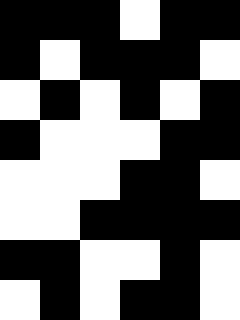[["black", "black", "black", "white", "black", "black"], ["black", "white", "black", "black", "black", "white"], ["white", "black", "white", "black", "white", "black"], ["black", "white", "white", "white", "black", "black"], ["white", "white", "white", "black", "black", "white"], ["white", "white", "black", "black", "black", "black"], ["black", "black", "white", "white", "black", "white"], ["white", "black", "white", "black", "black", "white"]]